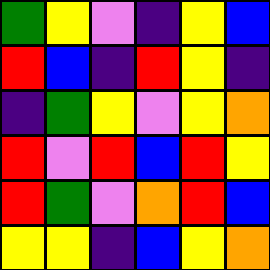[["green", "yellow", "violet", "indigo", "yellow", "blue"], ["red", "blue", "indigo", "red", "yellow", "indigo"], ["indigo", "green", "yellow", "violet", "yellow", "orange"], ["red", "violet", "red", "blue", "red", "yellow"], ["red", "green", "violet", "orange", "red", "blue"], ["yellow", "yellow", "indigo", "blue", "yellow", "orange"]]